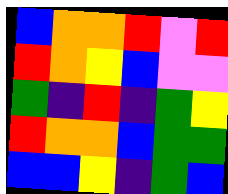[["blue", "orange", "orange", "red", "violet", "red"], ["red", "orange", "yellow", "blue", "violet", "violet"], ["green", "indigo", "red", "indigo", "green", "yellow"], ["red", "orange", "orange", "blue", "green", "green"], ["blue", "blue", "yellow", "indigo", "green", "blue"]]